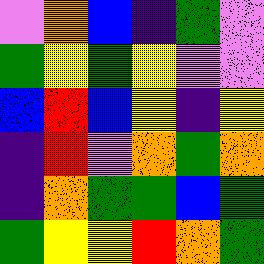[["violet", "orange", "blue", "indigo", "green", "violet"], ["green", "yellow", "green", "yellow", "violet", "violet"], ["blue", "red", "blue", "yellow", "indigo", "yellow"], ["indigo", "red", "violet", "orange", "green", "orange"], ["indigo", "orange", "green", "green", "blue", "green"], ["green", "yellow", "yellow", "red", "orange", "green"]]